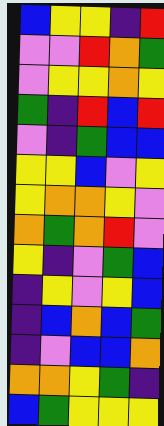[["blue", "yellow", "yellow", "indigo", "red"], ["violet", "violet", "red", "orange", "green"], ["violet", "yellow", "yellow", "orange", "yellow"], ["green", "indigo", "red", "blue", "red"], ["violet", "indigo", "green", "blue", "blue"], ["yellow", "yellow", "blue", "violet", "yellow"], ["yellow", "orange", "orange", "yellow", "violet"], ["orange", "green", "orange", "red", "violet"], ["yellow", "indigo", "violet", "green", "blue"], ["indigo", "yellow", "violet", "yellow", "blue"], ["indigo", "blue", "orange", "blue", "green"], ["indigo", "violet", "blue", "blue", "orange"], ["orange", "orange", "yellow", "green", "indigo"], ["blue", "green", "yellow", "yellow", "yellow"]]